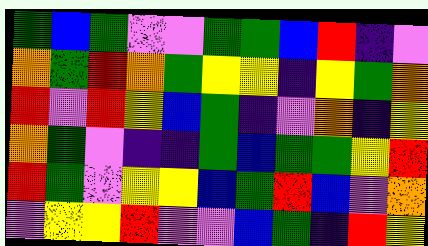[["green", "blue", "green", "violet", "violet", "green", "green", "blue", "red", "indigo", "violet"], ["orange", "green", "red", "orange", "green", "yellow", "yellow", "indigo", "yellow", "green", "orange"], ["red", "violet", "red", "yellow", "blue", "green", "indigo", "violet", "orange", "indigo", "yellow"], ["orange", "green", "violet", "indigo", "indigo", "green", "blue", "green", "green", "yellow", "red"], ["red", "green", "violet", "yellow", "yellow", "blue", "green", "red", "blue", "violet", "orange"], ["violet", "yellow", "yellow", "red", "violet", "violet", "blue", "green", "indigo", "red", "yellow"]]